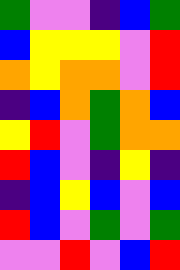[["green", "violet", "violet", "indigo", "blue", "green"], ["blue", "yellow", "yellow", "yellow", "violet", "red"], ["orange", "yellow", "orange", "orange", "violet", "red"], ["indigo", "blue", "orange", "green", "orange", "blue"], ["yellow", "red", "violet", "green", "orange", "orange"], ["red", "blue", "violet", "indigo", "yellow", "indigo"], ["indigo", "blue", "yellow", "blue", "violet", "blue"], ["red", "blue", "violet", "green", "violet", "green"], ["violet", "violet", "red", "violet", "blue", "red"]]